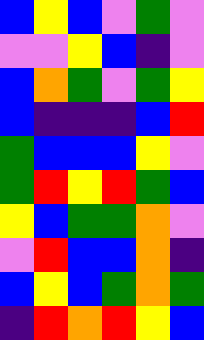[["blue", "yellow", "blue", "violet", "green", "violet"], ["violet", "violet", "yellow", "blue", "indigo", "violet"], ["blue", "orange", "green", "violet", "green", "yellow"], ["blue", "indigo", "indigo", "indigo", "blue", "red"], ["green", "blue", "blue", "blue", "yellow", "violet"], ["green", "red", "yellow", "red", "green", "blue"], ["yellow", "blue", "green", "green", "orange", "violet"], ["violet", "red", "blue", "blue", "orange", "indigo"], ["blue", "yellow", "blue", "green", "orange", "green"], ["indigo", "red", "orange", "red", "yellow", "blue"]]